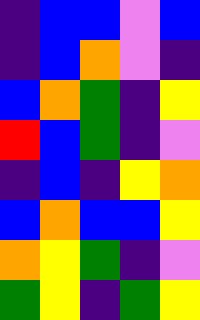[["indigo", "blue", "blue", "violet", "blue"], ["indigo", "blue", "orange", "violet", "indigo"], ["blue", "orange", "green", "indigo", "yellow"], ["red", "blue", "green", "indigo", "violet"], ["indigo", "blue", "indigo", "yellow", "orange"], ["blue", "orange", "blue", "blue", "yellow"], ["orange", "yellow", "green", "indigo", "violet"], ["green", "yellow", "indigo", "green", "yellow"]]